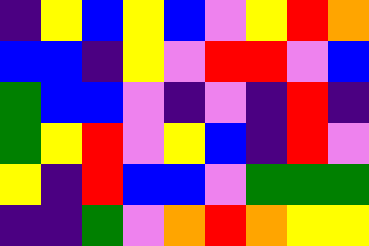[["indigo", "yellow", "blue", "yellow", "blue", "violet", "yellow", "red", "orange"], ["blue", "blue", "indigo", "yellow", "violet", "red", "red", "violet", "blue"], ["green", "blue", "blue", "violet", "indigo", "violet", "indigo", "red", "indigo"], ["green", "yellow", "red", "violet", "yellow", "blue", "indigo", "red", "violet"], ["yellow", "indigo", "red", "blue", "blue", "violet", "green", "green", "green"], ["indigo", "indigo", "green", "violet", "orange", "red", "orange", "yellow", "yellow"]]